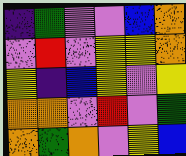[["indigo", "green", "violet", "violet", "blue", "orange"], ["violet", "red", "violet", "yellow", "yellow", "orange"], ["yellow", "indigo", "blue", "yellow", "violet", "yellow"], ["orange", "orange", "violet", "red", "violet", "green"], ["orange", "green", "orange", "violet", "yellow", "blue"]]